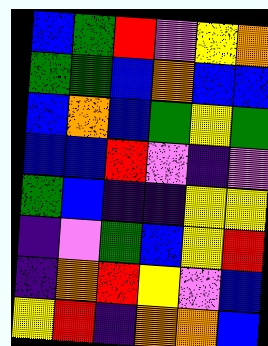[["blue", "green", "red", "violet", "yellow", "orange"], ["green", "green", "blue", "orange", "blue", "blue"], ["blue", "orange", "blue", "green", "yellow", "green"], ["blue", "blue", "red", "violet", "indigo", "violet"], ["green", "blue", "indigo", "indigo", "yellow", "yellow"], ["indigo", "violet", "green", "blue", "yellow", "red"], ["indigo", "orange", "red", "yellow", "violet", "blue"], ["yellow", "red", "indigo", "orange", "orange", "blue"]]